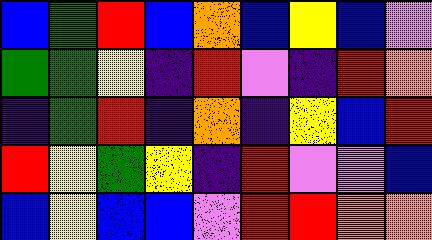[["blue", "green", "red", "blue", "orange", "blue", "yellow", "blue", "violet"], ["green", "green", "yellow", "indigo", "red", "violet", "indigo", "red", "orange"], ["indigo", "green", "red", "indigo", "orange", "indigo", "yellow", "blue", "red"], ["red", "yellow", "green", "yellow", "indigo", "red", "violet", "violet", "blue"], ["blue", "yellow", "blue", "blue", "violet", "red", "red", "orange", "orange"]]